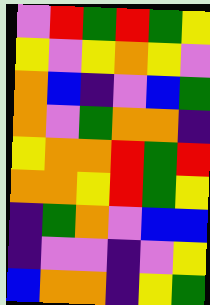[["violet", "red", "green", "red", "green", "yellow"], ["yellow", "violet", "yellow", "orange", "yellow", "violet"], ["orange", "blue", "indigo", "violet", "blue", "green"], ["orange", "violet", "green", "orange", "orange", "indigo"], ["yellow", "orange", "orange", "red", "green", "red"], ["orange", "orange", "yellow", "red", "green", "yellow"], ["indigo", "green", "orange", "violet", "blue", "blue"], ["indigo", "violet", "violet", "indigo", "violet", "yellow"], ["blue", "orange", "orange", "indigo", "yellow", "green"]]